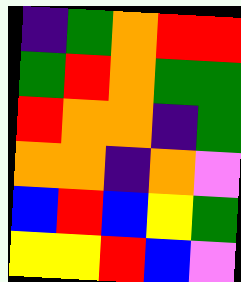[["indigo", "green", "orange", "red", "red"], ["green", "red", "orange", "green", "green"], ["red", "orange", "orange", "indigo", "green"], ["orange", "orange", "indigo", "orange", "violet"], ["blue", "red", "blue", "yellow", "green"], ["yellow", "yellow", "red", "blue", "violet"]]